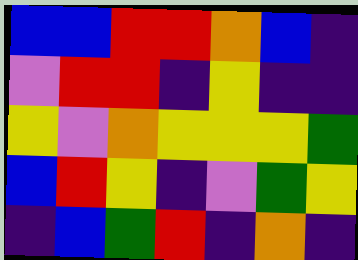[["blue", "blue", "red", "red", "orange", "blue", "indigo"], ["violet", "red", "red", "indigo", "yellow", "indigo", "indigo"], ["yellow", "violet", "orange", "yellow", "yellow", "yellow", "green"], ["blue", "red", "yellow", "indigo", "violet", "green", "yellow"], ["indigo", "blue", "green", "red", "indigo", "orange", "indigo"]]